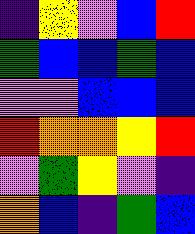[["indigo", "yellow", "violet", "blue", "red"], ["green", "blue", "blue", "green", "blue"], ["violet", "violet", "blue", "blue", "blue"], ["red", "orange", "orange", "yellow", "red"], ["violet", "green", "yellow", "violet", "indigo"], ["orange", "blue", "indigo", "green", "blue"]]